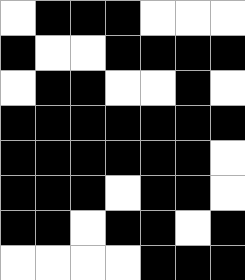[["white", "black", "black", "black", "white", "white", "white"], ["black", "white", "white", "black", "black", "black", "black"], ["white", "black", "black", "white", "white", "black", "white"], ["black", "black", "black", "black", "black", "black", "black"], ["black", "black", "black", "black", "black", "black", "white"], ["black", "black", "black", "white", "black", "black", "white"], ["black", "black", "white", "black", "black", "white", "black"], ["white", "white", "white", "white", "black", "black", "black"]]